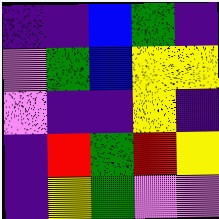[["indigo", "indigo", "blue", "green", "indigo"], ["violet", "green", "blue", "yellow", "yellow"], ["violet", "indigo", "indigo", "yellow", "indigo"], ["indigo", "red", "green", "red", "yellow"], ["indigo", "yellow", "green", "violet", "violet"]]